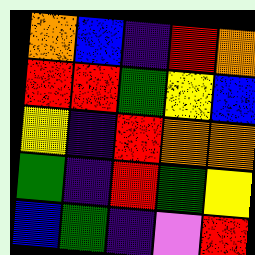[["orange", "blue", "indigo", "red", "orange"], ["red", "red", "green", "yellow", "blue"], ["yellow", "indigo", "red", "orange", "orange"], ["green", "indigo", "red", "green", "yellow"], ["blue", "green", "indigo", "violet", "red"]]